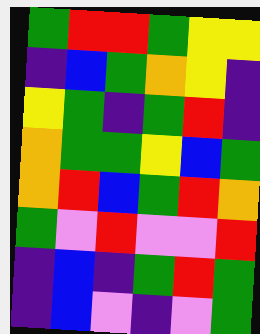[["green", "red", "red", "green", "yellow", "yellow"], ["indigo", "blue", "green", "orange", "yellow", "indigo"], ["yellow", "green", "indigo", "green", "red", "indigo"], ["orange", "green", "green", "yellow", "blue", "green"], ["orange", "red", "blue", "green", "red", "orange"], ["green", "violet", "red", "violet", "violet", "red"], ["indigo", "blue", "indigo", "green", "red", "green"], ["indigo", "blue", "violet", "indigo", "violet", "green"]]